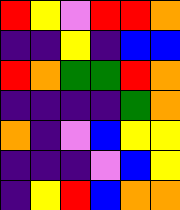[["red", "yellow", "violet", "red", "red", "orange"], ["indigo", "indigo", "yellow", "indigo", "blue", "blue"], ["red", "orange", "green", "green", "red", "orange"], ["indigo", "indigo", "indigo", "indigo", "green", "orange"], ["orange", "indigo", "violet", "blue", "yellow", "yellow"], ["indigo", "indigo", "indigo", "violet", "blue", "yellow"], ["indigo", "yellow", "red", "blue", "orange", "orange"]]